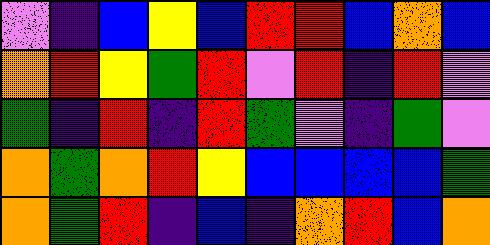[["violet", "indigo", "blue", "yellow", "blue", "red", "red", "blue", "orange", "blue"], ["orange", "red", "yellow", "green", "red", "violet", "red", "indigo", "red", "violet"], ["green", "indigo", "red", "indigo", "red", "green", "violet", "indigo", "green", "violet"], ["orange", "green", "orange", "red", "yellow", "blue", "blue", "blue", "blue", "green"], ["orange", "green", "red", "indigo", "blue", "indigo", "orange", "red", "blue", "orange"]]